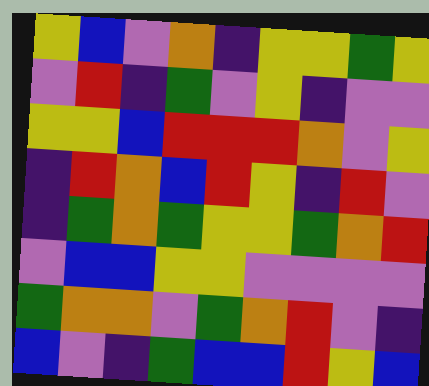[["yellow", "blue", "violet", "orange", "indigo", "yellow", "yellow", "green", "yellow"], ["violet", "red", "indigo", "green", "violet", "yellow", "indigo", "violet", "violet"], ["yellow", "yellow", "blue", "red", "red", "red", "orange", "violet", "yellow"], ["indigo", "red", "orange", "blue", "red", "yellow", "indigo", "red", "violet"], ["indigo", "green", "orange", "green", "yellow", "yellow", "green", "orange", "red"], ["violet", "blue", "blue", "yellow", "yellow", "violet", "violet", "violet", "violet"], ["green", "orange", "orange", "violet", "green", "orange", "red", "violet", "indigo"], ["blue", "violet", "indigo", "green", "blue", "blue", "red", "yellow", "blue"]]